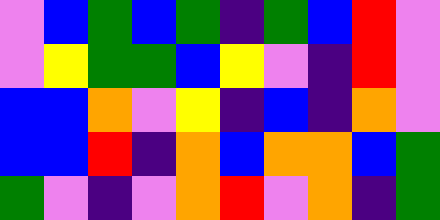[["violet", "blue", "green", "blue", "green", "indigo", "green", "blue", "red", "violet"], ["violet", "yellow", "green", "green", "blue", "yellow", "violet", "indigo", "red", "violet"], ["blue", "blue", "orange", "violet", "yellow", "indigo", "blue", "indigo", "orange", "violet"], ["blue", "blue", "red", "indigo", "orange", "blue", "orange", "orange", "blue", "green"], ["green", "violet", "indigo", "violet", "orange", "red", "violet", "orange", "indigo", "green"]]